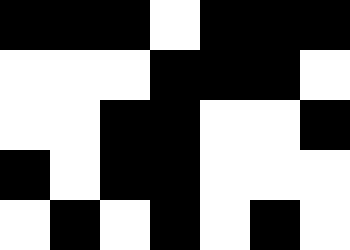[["black", "black", "black", "white", "black", "black", "black"], ["white", "white", "white", "black", "black", "black", "white"], ["white", "white", "black", "black", "white", "white", "black"], ["black", "white", "black", "black", "white", "white", "white"], ["white", "black", "white", "black", "white", "black", "white"]]